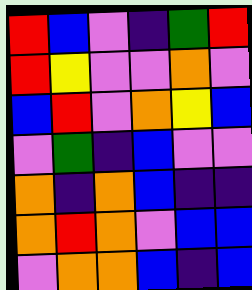[["red", "blue", "violet", "indigo", "green", "red"], ["red", "yellow", "violet", "violet", "orange", "violet"], ["blue", "red", "violet", "orange", "yellow", "blue"], ["violet", "green", "indigo", "blue", "violet", "violet"], ["orange", "indigo", "orange", "blue", "indigo", "indigo"], ["orange", "red", "orange", "violet", "blue", "blue"], ["violet", "orange", "orange", "blue", "indigo", "blue"]]